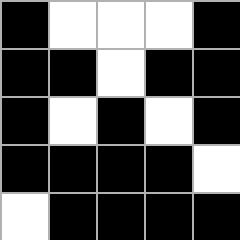[["black", "white", "white", "white", "black"], ["black", "black", "white", "black", "black"], ["black", "white", "black", "white", "black"], ["black", "black", "black", "black", "white"], ["white", "black", "black", "black", "black"]]